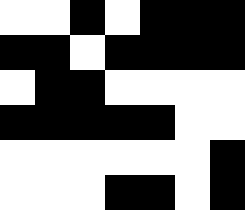[["white", "white", "black", "white", "black", "black", "black"], ["black", "black", "white", "black", "black", "black", "black"], ["white", "black", "black", "white", "white", "white", "white"], ["black", "black", "black", "black", "black", "white", "white"], ["white", "white", "white", "white", "white", "white", "black"], ["white", "white", "white", "black", "black", "white", "black"]]